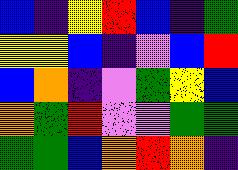[["blue", "indigo", "yellow", "red", "blue", "indigo", "green"], ["yellow", "yellow", "blue", "indigo", "violet", "blue", "red"], ["blue", "orange", "indigo", "violet", "green", "yellow", "blue"], ["orange", "green", "red", "violet", "violet", "green", "green"], ["green", "green", "blue", "orange", "red", "orange", "indigo"]]